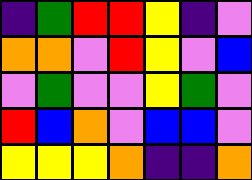[["indigo", "green", "red", "red", "yellow", "indigo", "violet"], ["orange", "orange", "violet", "red", "yellow", "violet", "blue"], ["violet", "green", "violet", "violet", "yellow", "green", "violet"], ["red", "blue", "orange", "violet", "blue", "blue", "violet"], ["yellow", "yellow", "yellow", "orange", "indigo", "indigo", "orange"]]